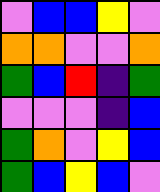[["violet", "blue", "blue", "yellow", "violet"], ["orange", "orange", "violet", "violet", "orange"], ["green", "blue", "red", "indigo", "green"], ["violet", "violet", "violet", "indigo", "blue"], ["green", "orange", "violet", "yellow", "blue"], ["green", "blue", "yellow", "blue", "violet"]]